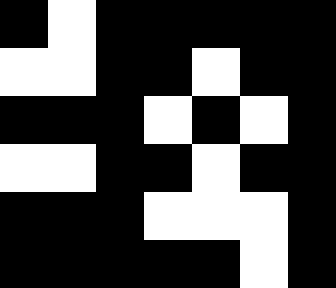[["black", "white", "black", "black", "black", "black", "black"], ["white", "white", "black", "black", "white", "black", "black"], ["black", "black", "black", "white", "black", "white", "black"], ["white", "white", "black", "black", "white", "black", "black"], ["black", "black", "black", "white", "white", "white", "black"], ["black", "black", "black", "black", "black", "white", "black"]]